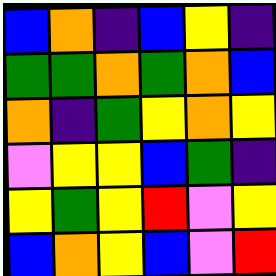[["blue", "orange", "indigo", "blue", "yellow", "indigo"], ["green", "green", "orange", "green", "orange", "blue"], ["orange", "indigo", "green", "yellow", "orange", "yellow"], ["violet", "yellow", "yellow", "blue", "green", "indigo"], ["yellow", "green", "yellow", "red", "violet", "yellow"], ["blue", "orange", "yellow", "blue", "violet", "red"]]